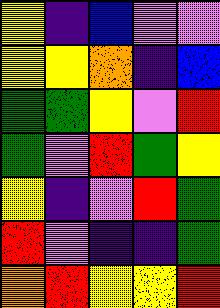[["yellow", "indigo", "blue", "violet", "violet"], ["yellow", "yellow", "orange", "indigo", "blue"], ["green", "green", "yellow", "violet", "red"], ["green", "violet", "red", "green", "yellow"], ["yellow", "indigo", "violet", "red", "green"], ["red", "violet", "indigo", "indigo", "green"], ["orange", "red", "yellow", "yellow", "red"]]